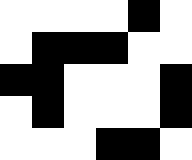[["white", "white", "white", "white", "black", "white"], ["white", "black", "black", "black", "white", "white"], ["black", "black", "white", "white", "white", "black"], ["white", "black", "white", "white", "white", "black"], ["white", "white", "white", "black", "black", "white"]]